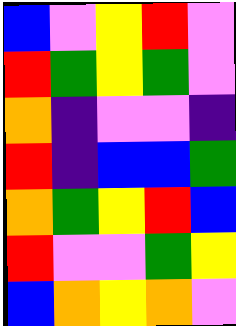[["blue", "violet", "yellow", "red", "violet"], ["red", "green", "yellow", "green", "violet"], ["orange", "indigo", "violet", "violet", "indigo"], ["red", "indigo", "blue", "blue", "green"], ["orange", "green", "yellow", "red", "blue"], ["red", "violet", "violet", "green", "yellow"], ["blue", "orange", "yellow", "orange", "violet"]]